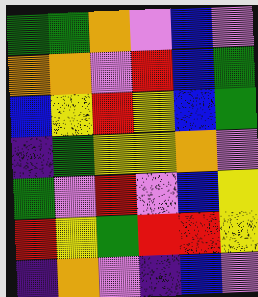[["green", "green", "orange", "violet", "blue", "violet"], ["orange", "orange", "violet", "red", "blue", "green"], ["blue", "yellow", "red", "yellow", "blue", "green"], ["indigo", "green", "yellow", "yellow", "orange", "violet"], ["green", "violet", "red", "violet", "blue", "yellow"], ["red", "yellow", "green", "red", "red", "yellow"], ["indigo", "orange", "violet", "indigo", "blue", "violet"]]